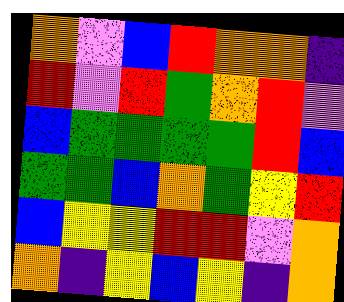[["orange", "violet", "blue", "red", "orange", "orange", "indigo"], ["red", "violet", "red", "green", "orange", "red", "violet"], ["blue", "green", "green", "green", "green", "red", "blue"], ["green", "green", "blue", "orange", "green", "yellow", "red"], ["blue", "yellow", "yellow", "red", "red", "violet", "orange"], ["orange", "indigo", "yellow", "blue", "yellow", "indigo", "orange"]]